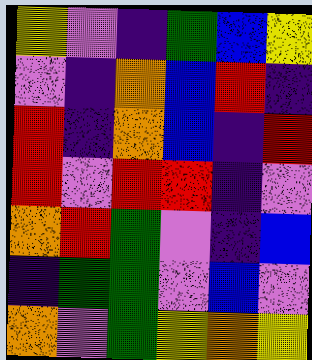[["yellow", "violet", "indigo", "green", "blue", "yellow"], ["violet", "indigo", "orange", "blue", "red", "indigo"], ["red", "indigo", "orange", "blue", "indigo", "red"], ["red", "violet", "red", "red", "indigo", "violet"], ["orange", "red", "green", "violet", "indigo", "blue"], ["indigo", "green", "green", "violet", "blue", "violet"], ["orange", "violet", "green", "yellow", "orange", "yellow"]]